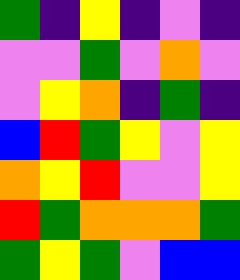[["green", "indigo", "yellow", "indigo", "violet", "indigo"], ["violet", "violet", "green", "violet", "orange", "violet"], ["violet", "yellow", "orange", "indigo", "green", "indigo"], ["blue", "red", "green", "yellow", "violet", "yellow"], ["orange", "yellow", "red", "violet", "violet", "yellow"], ["red", "green", "orange", "orange", "orange", "green"], ["green", "yellow", "green", "violet", "blue", "blue"]]